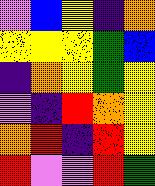[["violet", "blue", "yellow", "indigo", "orange"], ["yellow", "yellow", "yellow", "green", "blue"], ["indigo", "orange", "yellow", "green", "yellow"], ["violet", "indigo", "red", "orange", "yellow"], ["orange", "red", "indigo", "red", "yellow"], ["red", "violet", "violet", "red", "green"]]